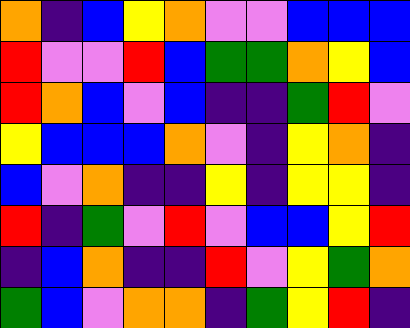[["orange", "indigo", "blue", "yellow", "orange", "violet", "violet", "blue", "blue", "blue"], ["red", "violet", "violet", "red", "blue", "green", "green", "orange", "yellow", "blue"], ["red", "orange", "blue", "violet", "blue", "indigo", "indigo", "green", "red", "violet"], ["yellow", "blue", "blue", "blue", "orange", "violet", "indigo", "yellow", "orange", "indigo"], ["blue", "violet", "orange", "indigo", "indigo", "yellow", "indigo", "yellow", "yellow", "indigo"], ["red", "indigo", "green", "violet", "red", "violet", "blue", "blue", "yellow", "red"], ["indigo", "blue", "orange", "indigo", "indigo", "red", "violet", "yellow", "green", "orange"], ["green", "blue", "violet", "orange", "orange", "indigo", "green", "yellow", "red", "indigo"]]